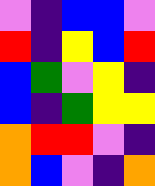[["violet", "indigo", "blue", "blue", "violet"], ["red", "indigo", "yellow", "blue", "red"], ["blue", "green", "violet", "yellow", "indigo"], ["blue", "indigo", "green", "yellow", "yellow"], ["orange", "red", "red", "violet", "indigo"], ["orange", "blue", "violet", "indigo", "orange"]]